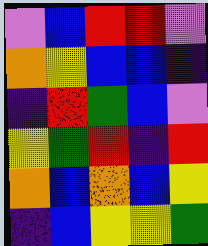[["violet", "blue", "red", "red", "violet"], ["orange", "yellow", "blue", "blue", "indigo"], ["indigo", "red", "green", "blue", "violet"], ["yellow", "green", "red", "indigo", "red"], ["orange", "blue", "orange", "blue", "yellow"], ["indigo", "blue", "yellow", "yellow", "green"]]